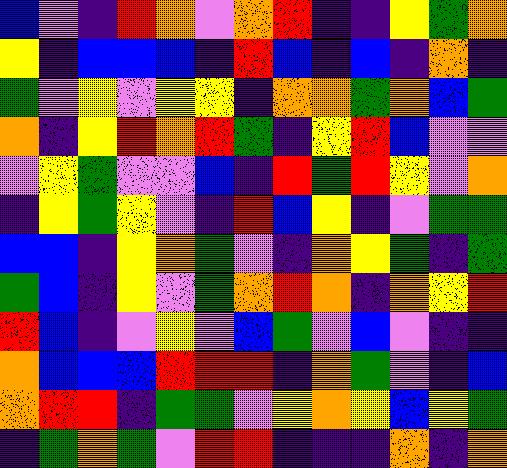[["blue", "violet", "indigo", "red", "orange", "violet", "orange", "red", "indigo", "indigo", "yellow", "green", "orange"], ["yellow", "indigo", "blue", "blue", "blue", "indigo", "red", "blue", "indigo", "blue", "indigo", "orange", "indigo"], ["green", "violet", "yellow", "violet", "yellow", "yellow", "indigo", "orange", "orange", "green", "orange", "blue", "green"], ["orange", "indigo", "yellow", "red", "orange", "red", "green", "indigo", "yellow", "red", "blue", "violet", "violet"], ["violet", "yellow", "green", "violet", "violet", "blue", "indigo", "red", "green", "red", "yellow", "violet", "orange"], ["indigo", "yellow", "green", "yellow", "violet", "indigo", "red", "blue", "yellow", "indigo", "violet", "green", "green"], ["blue", "blue", "indigo", "yellow", "orange", "green", "violet", "indigo", "orange", "yellow", "green", "indigo", "green"], ["green", "blue", "indigo", "yellow", "violet", "green", "orange", "red", "orange", "indigo", "orange", "yellow", "red"], ["red", "blue", "indigo", "violet", "yellow", "violet", "blue", "green", "violet", "blue", "violet", "indigo", "indigo"], ["orange", "blue", "blue", "blue", "red", "red", "red", "indigo", "orange", "green", "violet", "indigo", "blue"], ["orange", "red", "red", "indigo", "green", "green", "violet", "yellow", "orange", "yellow", "blue", "yellow", "green"], ["indigo", "green", "orange", "green", "violet", "red", "red", "indigo", "indigo", "indigo", "orange", "indigo", "orange"]]